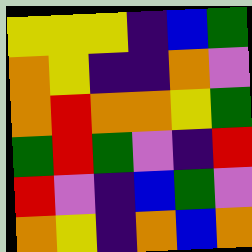[["yellow", "yellow", "yellow", "indigo", "blue", "green"], ["orange", "yellow", "indigo", "indigo", "orange", "violet"], ["orange", "red", "orange", "orange", "yellow", "green"], ["green", "red", "green", "violet", "indigo", "red"], ["red", "violet", "indigo", "blue", "green", "violet"], ["orange", "yellow", "indigo", "orange", "blue", "orange"]]